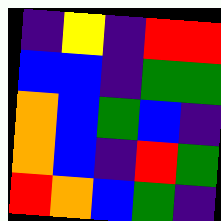[["indigo", "yellow", "indigo", "red", "red"], ["blue", "blue", "indigo", "green", "green"], ["orange", "blue", "green", "blue", "indigo"], ["orange", "blue", "indigo", "red", "green"], ["red", "orange", "blue", "green", "indigo"]]